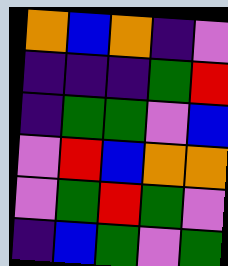[["orange", "blue", "orange", "indigo", "violet"], ["indigo", "indigo", "indigo", "green", "red"], ["indigo", "green", "green", "violet", "blue"], ["violet", "red", "blue", "orange", "orange"], ["violet", "green", "red", "green", "violet"], ["indigo", "blue", "green", "violet", "green"]]